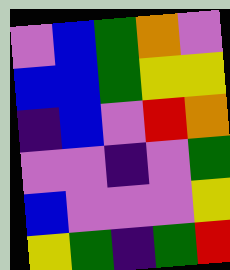[["violet", "blue", "green", "orange", "violet"], ["blue", "blue", "green", "yellow", "yellow"], ["indigo", "blue", "violet", "red", "orange"], ["violet", "violet", "indigo", "violet", "green"], ["blue", "violet", "violet", "violet", "yellow"], ["yellow", "green", "indigo", "green", "red"]]